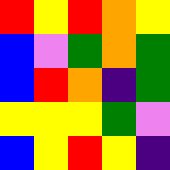[["red", "yellow", "red", "orange", "yellow"], ["blue", "violet", "green", "orange", "green"], ["blue", "red", "orange", "indigo", "green"], ["yellow", "yellow", "yellow", "green", "violet"], ["blue", "yellow", "red", "yellow", "indigo"]]